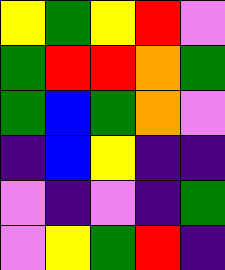[["yellow", "green", "yellow", "red", "violet"], ["green", "red", "red", "orange", "green"], ["green", "blue", "green", "orange", "violet"], ["indigo", "blue", "yellow", "indigo", "indigo"], ["violet", "indigo", "violet", "indigo", "green"], ["violet", "yellow", "green", "red", "indigo"]]